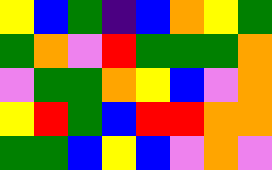[["yellow", "blue", "green", "indigo", "blue", "orange", "yellow", "green"], ["green", "orange", "violet", "red", "green", "green", "green", "orange"], ["violet", "green", "green", "orange", "yellow", "blue", "violet", "orange"], ["yellow", "red", "green", "blue", "red", "red", "orange", "orange"], ["green", "green", "blue", "yellow", "blue", "violet", "orange", "violet"]]